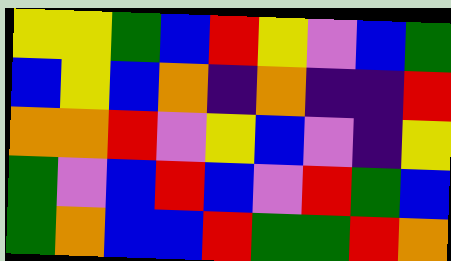[["yellow", "yellow", "green", "blue", "red", "yellow", "violet", "blue", "green"], ["blue", "yellow", "blue", "orange", "indigo", "orange", "indigo", "indigo", "red"], ["orange", "orange", "red", "violet", "yellow", "blue", "violet", "indigo", "yellow"], ["green", "violet", "blue", "red", "blue", "violet", "red", "green", "blue"], ["green", "orange", "blue", "blue", "red", "green", "green", "red", "orange"]]